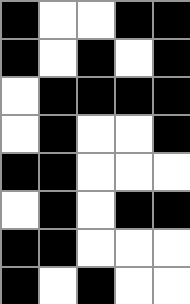[["black", "white", "white", "black", "black"], ["black", "white", "black", "white", "black"], ["white", "black", "black", "black", "black"], ["white", "black", "white", "white", "black"], ["black", "black", "white", "white", "white"], ["white", "black", "white", "black", "black"], ["black", "black", "white", "white", "white"], ["black", "white", "black", "white", "white"]]